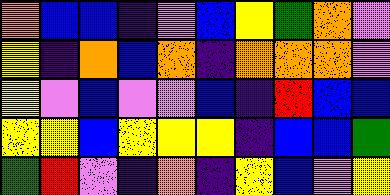[["orange", "blue", "blue", "indigo", "violet", "blue", "yellow", "green", "orange", "violet"], ["yellow", "indigo", "orange", "blue", "orange", "indigo", "orange", "orange", "orange", "violet"], ["yellow", "violet", "blue", "violet", "violet", "blue", "indigo", "red", "blue", "blue"], ["yellow", "yellow", "blue", "yellow", "yellow", "yellow", "indigo", "blue", "blue", "green"], ["green", "red", "violet", "indigo", "orange", "indigo", "yellow", "blue", "violet", "yellow"]]